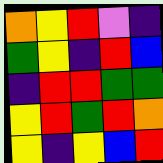[["orange", "yellow", "red", "violet", "indigo"], ["green", "yellow", "indigo", "red", "blue"], ["indigo", "red", "red", "green", "green"], ["yellow", "red", "green", "red", "orange"], ["yellow", "indigo", "yellow", "blue", "red"]]